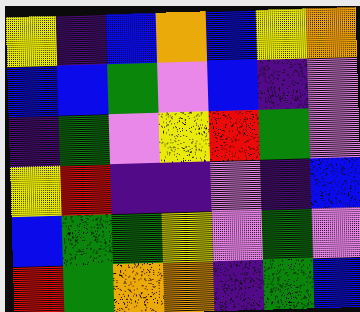[["yellow", "indigo", "blue", "orange", "blue", "yellow", "orange"], ["blue", "blue", "green", "violet", "blue", "indigo", "violet"], ["indigo", "green", "violet", "yellow", "red", "green", "violet"], ["yellow", "red", "indigo", "indigo", "violet", "indigo", "blue"], ["blue", "green", "green", "yellow", "violet", "green", "violet"], ["red", "green", "orange", "orange", "indigo", "green", "blue"]]